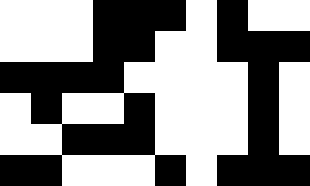[["white", "white", "white", "black", "black", "black", "white", "black", "white", "white"], ["white", "white", "white", "black", "black", "white", "white", "black", "black", "black"], ["black", "black", "black", "black", "white", "white", "white", "white", "black", "white"], ["white", "black", "white", "white", "black", "white", "white", "white", "black", "white"], ["white", "white", "black", "black", "black", "white", "white", "white", "black", "white"], ["black", "black", "white", "white", "white", "black", "white", "black", "black", "black"]]